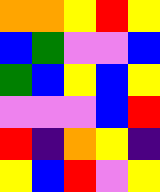[["orange", "orange", "yellow", "red", "yellow"], ["blue", "green", "violet", "violet", "blue"], ["green", "blue", "yellow", "blue", "yellow"], ["violet", "violet", "violet", "blue", "red"], ["red", "indigo", "orange", "yellow", "indigo"], ["yellow", "blue", "red", "violet", "yellow"]]